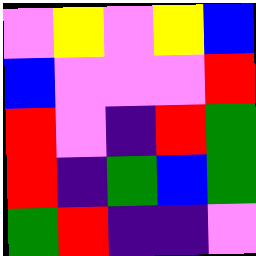[["violet", "yellow", "violet", "yellow", "blue"], ["blue", "violet", "violet", "violet", "red"], ["red", "violet", "indigo", "red", "green"], ["red", "indigo", "green", "blue", "green"], ["green", "red", "indigo", "indigo", "violet"]]